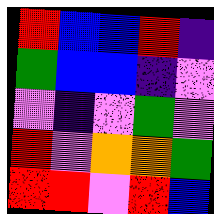[["red", "blue", "blue", "red", "indigo"], ["green", "blue", "blue", "indigo", "violet"], ["violet", "indigo", "violet", "green", "violet"], ["red", "violet", "orange", "orange", "green"], ["red", "red", "violet", "red", "blue"]]